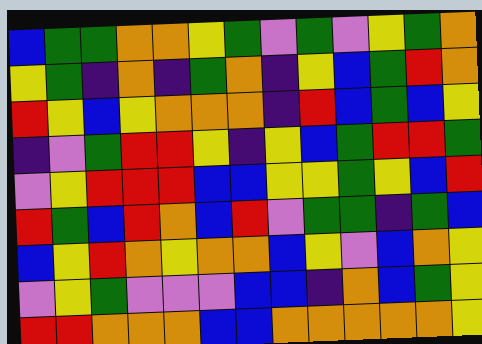[["blue", "green", "green", "orange", "orange", "yellow", "green", "violet", "green", "violet", "yellow", "green", "orange"], ["yellow", "green", "indigo", "orange", "indigo", "green", "orange", "indigo", "yellow", "blue", "green", "red", "orange"], ["red", "yellow", "blue", "yellow", "orange", "orange", "orange", "indigo", "red", "blue", "green", "blue", "yellow"], ["indigo", "violet", "green", "red", "red", "yellow", "indigo", "yellow", "blue", "green", "red", "red", "green"], ["violet", "yellow", "red", "red", "red", "blue", "blue", "yellow", "yellow", "green", "yellow", "blue", "red"], ["red", "green", "blue", "red", "orange", "blue", "red", "violet", "green", "green", "indigo", "green", "blue"], ["blue", "yellow", "red", "orange", "yellow", "orange", "orange", "blue", "yellow", "violet", "blue", "orange", "yellow"], ["violet", "yellow", "green", "violet", "violet", "violet", "blue", "blue", "indigo", "orange", "blue", "green", "yellow"], ["red", "red", "orange", "orange", "orange", "blue", "blue", "orange", "orange", "orange", "orange", "orange", "yellow"]]